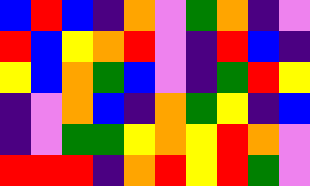[["blue", "red", "blue", "indigo", "orange", "violet", "green", "orange", "indigo", "violet"], ["red", "blue", "yellow", "orange", "red", "violet", "indigo", "red", "blue", "indigo"], ["yellow", "blue", "orange", "green", "blue", "violet", "indigo", "green", "red", "yellow"], ["indigo", "violet", "orange", "blue", "indigo", "orange", "green", "yellow", "indigo", "blue"], ["indigo", "violet", "green", "green", "yellow", "orange", "yellow", "red", "orange", "violet"], ["red", "red", "red", "indigo", "orange", "red", "yellow", "red", "green", "violet"]]